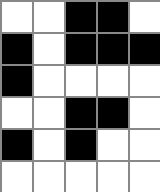[["white", "white", "black", "black", "white"], ["black", "white", "black", "black", "black"], ["black", "white", "white", "white", "white"], ["white", "white", "black", "black", "white"], ["black", "white", "black", "white", "white"], ["white", "white", "white", "white", "white"]]